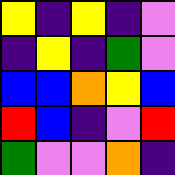[["yellow", "indigo", "yellow", "indigo", "violet"], ["indigo", "yellow", "indigo", "green", "violet"], ["blue", "blue", "orange", "yellow", "blue"], ["red", "blue", "indigo", "violet", "red"], ["green", "violet", "violet", "orange", "indigo"]]